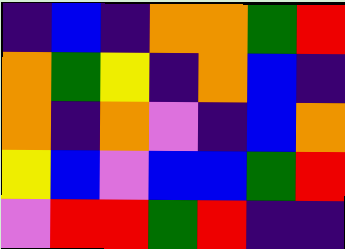[["indigo", "blue", "indigo", "orange", "orange", "green", "red"], ["orange", "green", "yellow", "indigo", "orange", "blue", "indigo"], ["orange", "indigo", "orange", "violet", "indigo", "blue", "orange"], ["yellow", "blue", "violet", "blue", "blue", "green", "red"], ["violet", "red", "red", "green", "red", "indigo", "indigo"]]